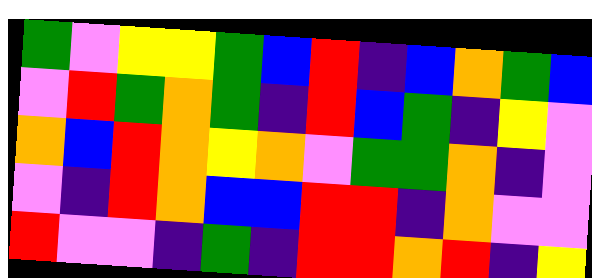[["green", "violet", "yellow", "yellow", "green", "blue", "red", "indigo", "blue", "orange", "green", "blue"], ["violet", "red", "green", "orange", "green", "indigo", "red", "blue", "green", "indigo", "yellow", "violet"], ["orange", "blue", "red", "orange", "yellow", "orange", "violet", "green", "green", "orange", "indigo", "violet"], ["violet", "indigo", "red", "orange", "blue", "blue", "red", "red", "indigo", "orange", "violet", "violet"], ["red", "violet", "violet", "indigo", "green", "indigo", "red", "red", "orange", "red", "indigo", "yellow"]]